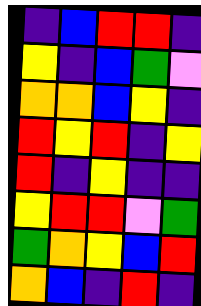[["indigo", "blue", "red", "red", "indigo"], ["yellow", "indigo", "blue", "green", "violet"], ["orange", "orange", "blue", "yellow", "indigo"], ["red", "yellow", "red", "indigo", "yellow"], ["red", "indigo", "yellow", "indigo", "indigo"], ["yellow", "red", "red", "violet", "green"], ["green", "orange", "yellow", "blue", "red"], ["orange", "blue", "indigo", "red", "indigo"]]